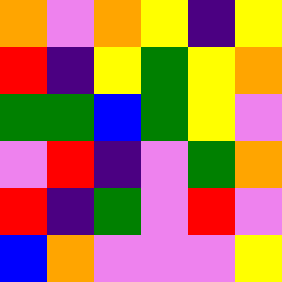[["orange", "violet", "orange", "yellow", "indigo", "yellow"], ["red", "indigo", "yellow", "green", "yellow", "orange"], ["green", "green", "blue", "green", "yellow", "violet"], ["violet", "red", "indigo", "violet", "green", "orange"], ["red", "indigo", "green", "violet", "red", "violet"], ["blue", "orange", "violet", "violet", "violet", "yellow"]]